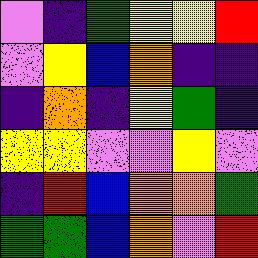[["violet", "indigo", "green", "yellow", "yellow", "red"], ["violet", "yellow", "blue", "orange", "indigo", "indigo"], ["indigo", "orange", "indigo", "yellow", "green", "indigo"], ["yellow", "yellow", "violet", "violet", "yellow", "violet"], ["indigo", "red", "blue", "orange", "orange", "green"], ["green", "green", "blue", "orange", "violet", "red"]]